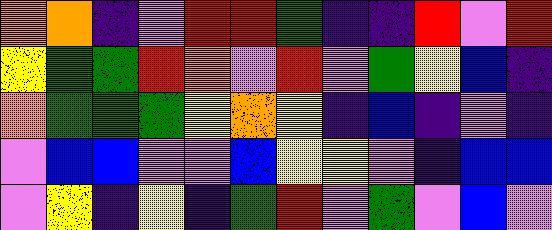[["orange", "orange", "indigo", "violet", "red", "red", "green", "indigo", "indigo", "red", "violet", "red"], ["yellow", "green", "green", "red", "orange", "violet", "red", "violet", "green", "yellow", "blue", "indigo"], ["orange", "green", "green", "green", "yellow", "orange", "yellow", "indigo", "blue", "indigo", "violet", "indigo"], ["violet", "blue", "blue", "violet", "violet", "blue", "yellow", "yellow", "violet", "indigo", "blue", "blue"], ["violet", "yellow", "indigo", "yellow", "indigo", "green", "red", "violet", "green", "violet", "blue", "violet"]]